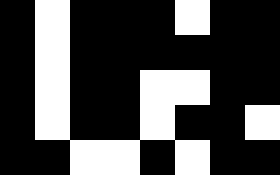[["black", "white", "black", "black", "black", "white", "black", "black"], ["black", "white", "black", "black", "black", "black", "black", "black"], ["black", "white", "black", "black", "white", "white", "black", "black"], ["black", "white", "black", "black", "white", "black", "black", "white"], ["black", "black", "white", "white", "black", "white", "black", "black"]]